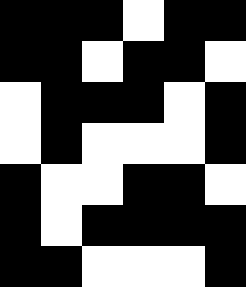[["black", "black", "black", "white", "black", "black"], ["black", "black", "white", "black", "black", "white"], ["white", "black", "black", "black", "white", "black"], ["white", "black", "white", "white", "white", "black"], ["black", "white", "white", "black", "black", "white"], ["black", "white", "black", "black", "black", "black"], ["black", "black", "white", "white", "white", "black"]]